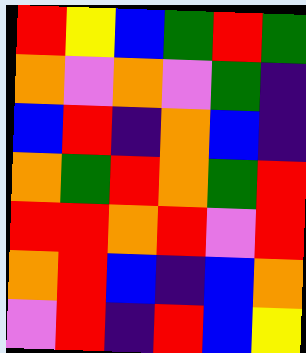[["red", "yellow", "blue", "green", "red", "green"], ["orange", "violet", "orange", "violet", "green", "indigo"], ["blue", "red", "indigo", "orange", "blue", "indigo"], ["orange", "green", "red", "orange", "green", "red"], ["red", "red", "orange", "red", "violet", "red"], ["orange", "red", "blue", "indigo", "blue", "orange"], ["violet", "red", "indigo", "red", "blue", "yellow"]]